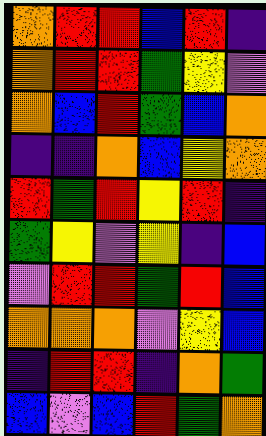[["orange", "red", "red", "blue", "red", "indigo"], ["orange", "red", "red", "green", "yellow", "violet"], ["orange", "blue", "red", "green", "blue", "orange"], ["indigo", "indigo", "orange", "blue", "yellow", "orange"], ["red", "green", "red", "yellow", "red", "indigo"], ["green", "yellow", "violet", "yellow", "indigo", "blue"], ["violet", "red", "red", "green", "red", "blue"], ["orange", "orange", "orange", "violet", "yellow", "blue"], ["indigo", "red", "red", "indigo", "orange", "green"], ["blue", "violet", "blue", "red", "green", "orange"]]